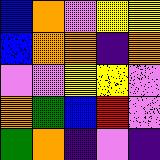[["blue", "orange", "violet", "yellow", "yellow"], ["blue", "orange", "orange", "indigo", "orange"], ["violet", "violet", "yellow", "yellow", "violet"], ["orange", "green", "blue", "red", "violet"], ["green", "orange", "indigo", "violet", "indigo"]]